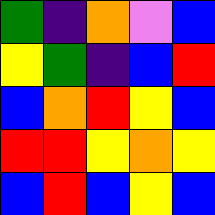[["green", "indigo", "orange", "violet", "blue"], ["yellow", "green", "indigo", "blue", "red"], ["blue", "orange", "red", "yellow", "blue"], ["red", "red", "yellow", "orange", "yellow"], ["blue", "red", "blue", "yellow", "blue"]]